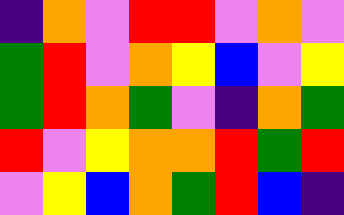[["indigo", "orange", "violet", "red", "red", "violet", "orange", "violet"], ["green", "red", "violet", "orange", "yellow", "blue", "violet", "yellow"], ["green", "red", "orange", "green", "violet", "indigo", "orange", "green"], ["red", "violet", "yellow", "orange", "orange", "red", "green", "red"], ["violet", "yellow", "blue", "orange", "green", "red", "blue", "indigo"]]